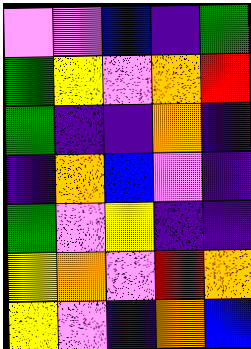[["violet", "violet", "blue", "indigo", "green"], ["green", "yellow", "violet", "orange", "red"], ["green", "indigo", "indigo", "orange", "indigo"], ["indigo", "orange", "blue", "violet", "indigo"], ["green", "violet", "yellow", "indigo", "indigo"], ["yellow", "orange", "violet", "red", "orange"], ["yellow", "violet", "indigo", "orange", "blue"]]